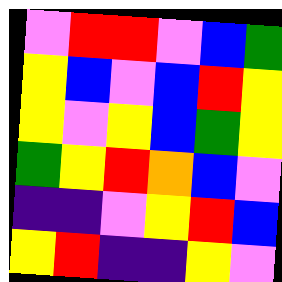[["violet", "red", "red", "violet", "blue", "green"], ["yellow", "blue", "violet", "blue", "red", "yellow"], ["yellow", "violet", "yellow", "blue", "green", "yellow"], ["green", "yellow", "red", "orange", "blue", "violet"], ["indigo", "indigo", "violet", "yellow", "red", "blue"], ["yellow", "red", "indigo", "indigo", "yellow", "violet"]]